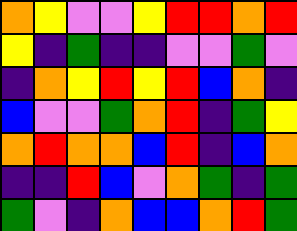[["orange", "yellow", "violet", "violet", "yellow", "red", "red", "orange", "red"], ["yellow", "indigo", "green", "indigo", "indigo", "violet", "violet", "green", "violet"], ["indigo", "orange", "yellow", "red", "yellow", "red", "blue", "orange", "indigo"], ["blue", "violet", "violet", "green", "orange", "red", "indigo", "green", "yellow"], ["orange", "red", "orange", "orange", "blue", "red", "indigo", "blue", "orange"], ["indigo", "indigo", "red", "blue", "violet", "orange", "green", "indigo", "green"], ["green", "violet", "indigo", "orange", "blue", "blue", "orange", "red", "green"]]